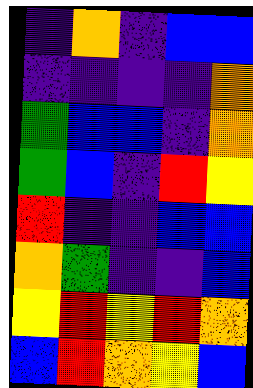[["indigo", "orange", "indigo", "blue", "blue"], ["indigo", "indigo", "indigo", "indigo", "orange"], ["green", "blue", "blue", "indigo", "orange"], ["green", "blue", "indigo", "red", "yellow"], ["red", "indigo", "indigo", "blue", "blue"], ["orange", "green", "indigo", "indigo", "blue"], ["yellow", "red", "yellow", "red", "orange"], ["blue", "red", "orange", "yellow", "blue"]]